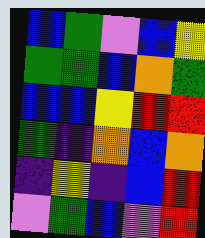[["blue", "green", "violet", "blue", "yellow"], ["green", "green", "blue", "orange", "green"], ["blue", "blue", "yellow", "red", "red"], ["green", "indigo", "orange", "blue", "orange"], ["indigo", "yellow", "indigo", "blue", "red"], ["violet", "green", "blue", "violet", "red"]]